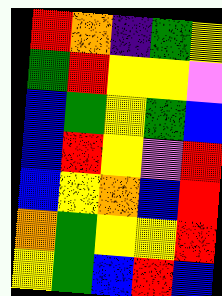[["red", "orange", "indigo", "green", "yellow"], ["green", "red", "yellow", "yellow", "violet"], ["blue", "green", "yellow", "green", "blue"], ["blue", "red", "yellow", "violet", "red"], ["blue", "yellow", "orange", "blue", "red"], ["orange", "green", "yellow", "yellow", "red"], ["yellow", "green", "blue", "red", "blue"]]